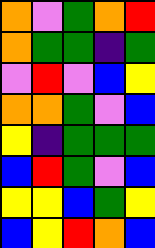[["orange", "violet", "green", "orange", "red"], ["orange", "green", "green", "indigo", "green"], ["violet", "red", "violet", "blue", "yellow"], ["orange", "orange", "green", "violet", "blue"], ["yellow", "indigo", "green", "green", "green"], ["blue", "red", "green", "violet", "blue"], ["yellow", "yellow", "blue", "green", "yellow"], ["blue", "yellow", "red", "orange", "blue"]]